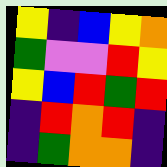[["yellow", "indigo", "blue", "yellow", "orange"], ["green", "violet", "violet", "red", "yellow"], ["yellow", "blue", "red", "green", "red"], ["indigo", "red", "orange", "red", "indigo"], ["indigo", "green", "orange", "orange", "indigo"]]